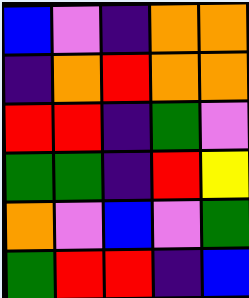[["blue", "violet", "indigo", "orange", "orange"], ["indigo", "orange", "red", "orange", "orange"], ["red", "red", "indigo", "green", "violet"], ["green", "green", "indigo", "red", "yellow"], ["orange", "violet", "blue", "violet", "green"], ["green", "red", "red", "indigo", "blue"]]